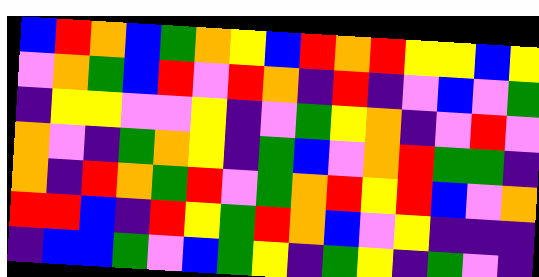[["blue", "red", "orange", "blue", "green", "orange", "yellow", "blue", "red", "orange", "red", "yellow", "yellow", "blue", "yellow"], ["violet", "orange", "green", "blue", "red", "violet", "red", "orange", "indigo", "red", "indigo", "violet", "blue", "violet", "green"], ["indigo", "yellow", "yellow", "violet", "violet", "yellow", "indigo", "violet", "green", "yellow", "orange", "indigo", "violet", "red", "violet"], ["orange", "violet", "indigo", "green", "orange", "yellow", "indigo", "green", "blue", "violet", "orange", "red", "green", "green", "indigo"], ["orange", "indigo", "red", "orange", "green", "red", "violet", "green", "orange", "red", "yellow", "red", "blue", "violet", "orange"], ["red", "red", "blue", "indigo", "red", "yellow", "green", "red", "orange", "blue", "violet", "yellow", "indigo", "indigo", "indigo"], ["indigo", "blue", "blue", "green", "violet", "blue", "green", "yellow", "indigo", "green", "yellow", "indigo", "green", "violet", "indigo"]]